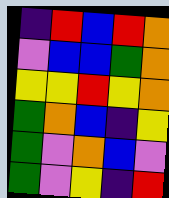[["indigo", "red", "blue", "red", "orange"], ["violet", "blue", "blue", "green", "orange"], ["yellow", "yellow", "red", "yellow", "orange"], ["green", "orange", "blue", "indigo", "yellow"], ["green", "violet", "orange", "blue", "violet"], ["green", "violet", "yellow", "indigo", "red"]]